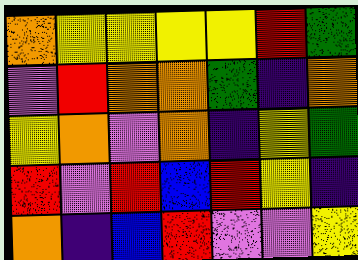[["orange", "yellow", "yellow", "yellow", "yellow", "red", "green"], ["violet", "red", "orange", "orange", "green", "indigo", "orange"], ["yellow", "orange", "violet", "orange", "indigo", "yellow", "green"], ["red", "violet", "red", "blue", "red", "yellow", "indigo"], ["orange", "indigo", "blue", "red", "violet", "violet", "yellow"]]